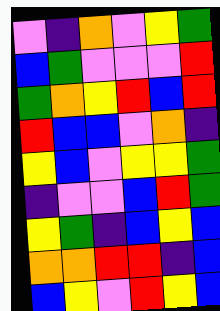[["violet", "indigo", "orange", "violet", "yellow", "green"], ["blue", "green", "violet", "violet", "violet", "red"], ["green", "orange", "yellow", "red", "blue", "red"], ["red", "blue", "blue", "violet", "orange", "indigo"], ["yellow", "blue", "violet", "yellow", "yellow", "green"], ["indigo", "violet", "violet", "blue", "red", "green"], ["yellow", "green", "indigo", "blue", "yellow", "blue"], ["orange", "orange", "red", "red", "indigo", "blue"], ["blue", "yellow", "violet", "red", "yellow", "blue"]]